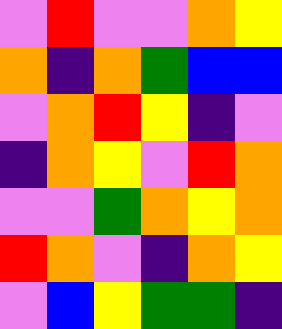[["violet", "red", "violet", "violet", "orange", "yellow"], ["orange", "indigo", "orange", "green", "blue", "blue"], ["violet", "orange", "red", "yellow", "indigo", "violet"], ["indigo", "orange", "yellow", "violet", "red", "orange"], ["violet", "violet", "green", "orange", "yellow", "orange"], ["red", "orange", "violet", "indigo", "orange", "yellow"], ["violet", "blue", "yellow", "green", "green", "indigo"]]